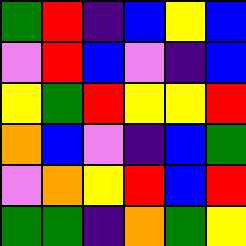[["green", "red", "indigo", "blue", "yellow", "blue"], ["violet", "red", "blue", "violet", "indigo", "blue"], ["yellow", "green", "red", "yellow", "yellow", "red"], ["orange", "blue", "violet", "indigo", "blue", "green"], ["violet", "orange", "yellow", "red", "blue", "red"], ["green", "green", "indigo", "orange", "green", "yellow"]]